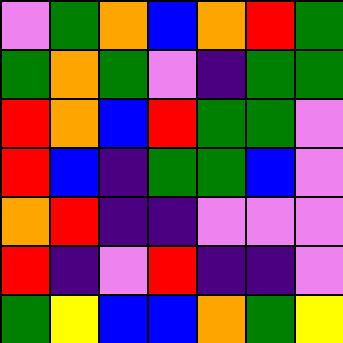[["violet", "green", "orange", "blue", "orange", "red", "green"], ["green", "orange", "green", "violet", "indigo", "green", "green"], ["red", "orange", "blue", "red", "green", "green", "violet"], ["red", "blue", "indigo", "green", "green", "blue", "violet"], ["orange", "red", "indigo", "indigo", "violet", "violet", "violet"], ["red", "indigo", "violet", "red", "indigo", "indigo", "violet"], ["green", "yellow", "blue", "blue", "orange", "green", "yellow"]]